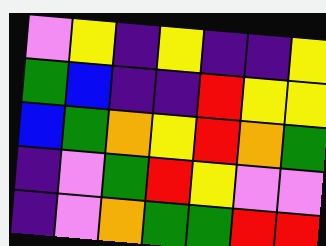[["violet", "yellow", "indigo", "yellow", "indigo", "indigo", "yellow"], ["green", "blue", "indigo", "indigo", "red", "yellow", "yellow"], ["blue", "green", "orange", "yellow", "red", "orange", "green"], ["indigo", "violet", "green", "red", "yellow", "violet", "violet"], ["indigo", "violet", "orange", "green", "green", "red", "red"]]